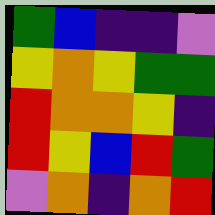[["green", "blue", "indigo", "indigo", "violet"], ["yellow", "orange", "yellow", "green", "green"], ["red", "orange", "orange", "yellow", "indigo"], ["red", "yellow", "blue", "red", "green"], ["violet", "orange", "indigo", "orange", "red"]]